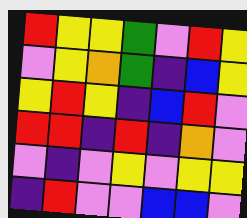[["red", "yellow", "yellow", "green", "violet", "red", "yellow"], ["violet", "yellow", "orange", "green", "indigo", "blue", "yellow"], ["yellow", "red", "yellow", "indigo", "blue", "red", "violet"], ["red", "red", "indigo", "red", "indigo", "orange", "violet"], ["violet", "indigo", "violet", "yellow", "violet", "yellow", "yellow"], ["indigo", "red", "violet", "violet", "blue", "blue", "violet"]]